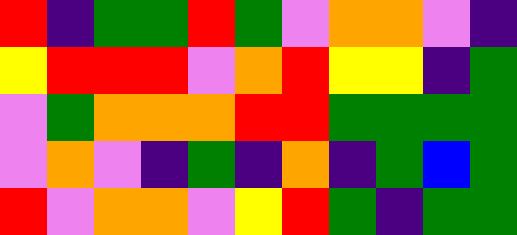[["red", "indigo", "green", "green", "red", "green", "violet", "orange", "orange", "violet", "indigo"], ["yellow", "red", "red", "red", "violet", "orange", "red", "yellow", "yellow", "indigo", "green"], ["violet", "green", "orange", "orange", "orange", "red", "red", "green", "green", "green", "green"], ["violet", "orange", "violet", "indigo", "green", "indigo", "orange", "indigo", "green", "blue", "green"], ["red", "violet", "orange", "orange", "violet", "yellow", "red", "green", "indigo", "green", "green"]]